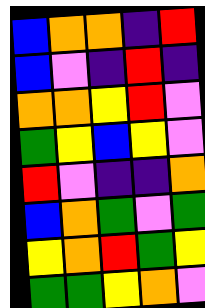[["blue", "orange", "orange", "indigo", "red"], ["blue", "violet", "indigo", "red", "indigo"], ["orange", "orange", "yellow", "red", "violet"], ["green", "yellow", "blue", "yellow", "violet"], ["red", "violet", "indigo", "indigo", "orange"], ["blue", "orange", "green", "violet", "green"], ["yellow", "orange", "red", "green", "yellow"], ["green", "green", "yellow", "orange", "violet"]]